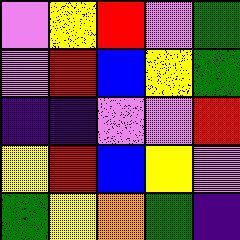[["violet", "yellow", "red", "violet", "green"], ["violet", "red", "blue", "yellow", "green"], ["indigo", "indigo", "violet", "violet", "red"], ["yellow", "red", "blue", "yellow", "violet"], ["green", "yellow", "orange", "green", "indigo"]]